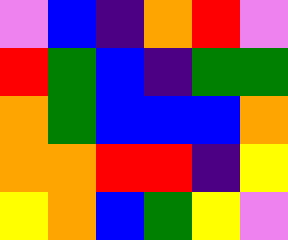[["violet", "blue", "indigo", "orange", "red", "violet"], ["red", "green", "blue", "indigo", "green", "green"], ["orange", "green", "blue", "blue", "blue", "orange"], ["orange", "orange", "red", "red", "indigo", "yellow"], ["yellow", "orange", "blue", "green", "yellow", "violet"]]